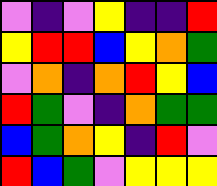[["violet", "indigo", "violet", "yellow", "indigo", "indigo", "red"], ["yellow", "red", "red", "blue", "yellow", "orange", "green"], ["violet", "orange", "indigo", "orange", "red", "yellow", "blue"], ["red", "green", "violet", "indigo", "orange", "green", "green"], ["blue", "green", "orange", "yellow", "indigo", "red", "violet"], ["red", "blue", "green", "violet", "yellow", "yellow", "yellow"]]